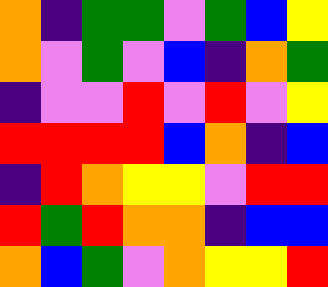[["orange", "indigo", "green", "green", "violet", "green", "blue", "yellow"], ["orange", "violet", "green", "violet", "blue", "indigo", "orange", "green"], ["indigo", "violet", "violet", "red", "violet", "red", "violet", "yellow"], ["red", "red", "red", "red", "blue", "orange", "indigo", "blue"], ["indigo", "red", "orange", "yellow", "yellow", "violet", "red", "red"], ["red", "green", "red", "orange", "orange", "indigo", "blue", "blue"], ["orange", "blue", "green", "violet", "orange", "yellow", "yellow", "red"]]